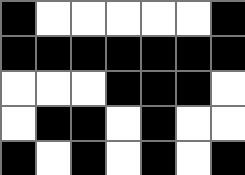[["black", "white", "white", "white", "white", "white", "black"], ["black", "black", "black", "black", "black", "black", "black"], ["white", "white", "white", "black", "black", "black", "white"], ["white", "black", "black", "white", "black", "white", "white"], ["black", "white", "black", "white", "black", "white", "black"]]